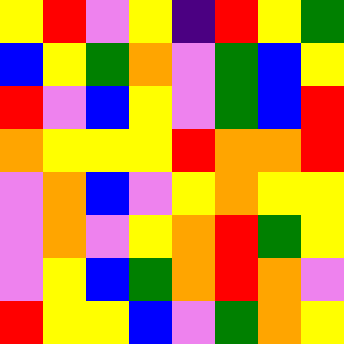[["yellow", "red", "violet", "yellow", "indigo", "red", "yellow", "green"], ["blue", "yellow", "green", "orange", "violet", "green", "blue", "yellow"], ["red", "violet", "blue", "yellow", "violet", "green", "blue", "red"], ["orange", "yellow", "yellow", "yellow", "red", "orange", "orange", "red"], ["violet", "orange", "blue", "violet", "yellow", "orange", "yellow", "yellow"], ["violet", "orange", "violet", "yellow", "orange", "red", "green", "yellow"], ["violet", "yellow", "blue", "green", "orange", "red", "orange", "violet"], ["red", "yellow", "yellow", "blue", "violet", "green", "orange", "yellow"]]